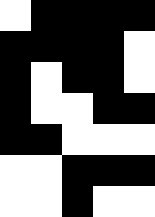[["white", "black", "black", "black", "black"], ["black", "black", "black", "black", "white"], ["black", "white", "black", "black", "white"], ["black", "white", "white", "black", "black"], ["black", "black", "white", "white", "white"], ["white", "white", "black", "black", "black"], ["white", "white", "black", "white", "white"]]